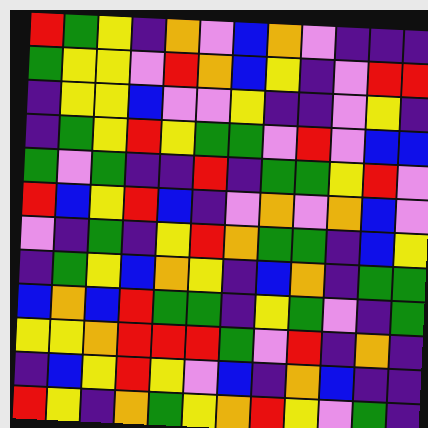[["red", "green", "yellow", "indigo", "orange", "violet", "blue", "orange", "violet", "indigo", "indigo", "indigo"], ["green", "yellow", "yellow", "violet", "red", "orange", "blue", "yellow", "indigo", "violet", "red", "red"], ["indigo", "yellow", "yellow", "blue", "violet", "violet", "yellow", "indigo", "indigo", "violet", "yellow", "indigo"], ["indigo", "green", "yellow", "red", "yellow", "green", "green", "violet", "red", "violet", "blue", "blue"], ["green", "violet", "green", "indigo", "indigo", "red", "indigo", "green", "green", "yellow", "red", "violet"], ["red", "blue", "yellow", "red", "blue", "indigo", "violet", "orange", "violet", "orange", "blue", "violet"], ["violet", "indigo", "green", "indigo", "yellow", "red", "orange", "green", "green", "indigo", "blue", "yellow"], ["indigo", "green", "yellow", "blue", "orange", "yellow", "indigo", "blue", "orange", "indigo", "green", "green"], ["blue", "orange", "blue", "red", "green", "green", "indigo", "yellow", "green", "violet", "indigo", "green"], ["yellow", "yellow", "orange", "red", "red", "red", "green", "violet", "red", "indigo", "orange", "indigo"], ["indigo", "blue", "yellow", "red", "yellow", "violet", "blue", "indigo", "orange", "blue", "indigo", "indigo"], ["red", "yellow", "indigo", "orange", "green", "yellow", "orange", "red", "yellow", "violet", "green", "indigo"]]